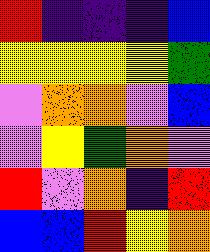[["red", "indigo", "indigo", "indigo", "blue"], ["yellow", "yellow", "yellow", "yellow", "green"], ["violet", "orange", "orange", "violet", "blue"], ["violet", "yellow", "green", "orange", "violet"], ["red", "violet", "orange", "indigo", "red"], ["blue", "blue", "red", "yellow", "orange"]]